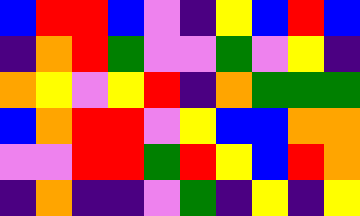[["blue", "red", "red", "blue", "violet", "indigo", "yellow", "blue", "red", "blue"], ["indigo", "orange", "red", "green", "violet", "violet", "green", "violet", "yellow", "indigo"], ["orange", "yellow", "violet", "yellow", "red", "indigo", "orange", "green", "green", "green"], ["blue", "orange", "red", "red", "violet", "yellow", "blue", "blue", "orange", "orange"], ["violet", "violet", "red", "red", "green", "red", "yellow", "blue", "red", "orange"], ["indigo", "orange", "indigo", "indigo", "violet", "green", "indigo", "yellow", "indigo", "yellow"]]